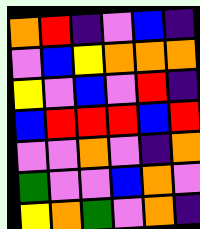[["orange", "red", "indigo", "violet", "blue", "indigo"], ["violet", "blue", "yellow", "orange", "orange", "orange"], ["yellow", "violet", "blue", "violet", "red", "indigo"], ["blue", "red", "red", "red", "blue", "red"], ["violet", "violet", "orange", "violet", "indigo", "orange"], ["green", "violet", "violet", "blue", "orange", "violet"], ["yellow", "orange", "green", "violet", "orange", "indigo"]]